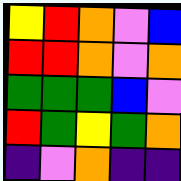[["yellow", "red", "orange", "violet", "blue"], ["red", "red", "orange", "violet", "orange"], ["green", "green", "green", "blue", "violet"], ["red", "green", "yellow", "green", "orange"], ["indigo", "violet", "orange", "indigo", "indigo"]]